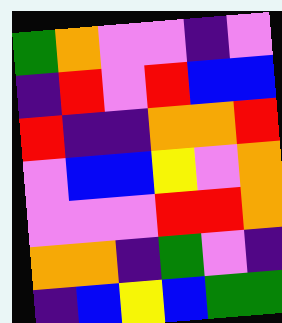[["green", "orange", "violet", "violet", "indigo", "violet"], ["indigo", "red", "violet", "red", "blue", "blue"], ["red", "indigo", "indigo", "orange", "orange", "red"], ["violet", "blue", "blue", "yellow", "violet", "orange"], ["violet", "violet", "violet", "red", "red", "orange"], ["orange", "orange", "indigo", "green", "violet", "indigo"], ["indigo", "blue", "yellow", "blue", "green", "green"]]